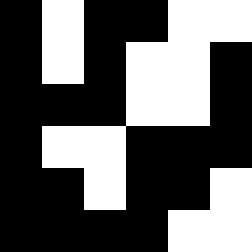[["black", "white", "black", "black", "white", "white"], ["black", "white", "black", "white", "white", "black"], ["black", "black", "black", "white", "white", "black"], ["black", "white", "white", "black", "black", "black"], ["black", "black", "white", "black", "black", "white"], ["black", "black", "black", "black", "white", "white"]]